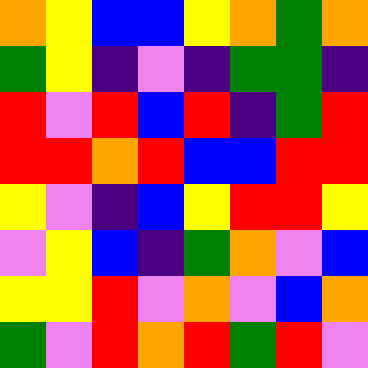[["orange", "yellow", "blue", "blue", "yellow", "orange", "green", "orange"], ["green", "yellow", "indigo", "violet", "indigo", "green", "green", "indigo"], ["red", "violet", "red", "blue", "red", "indigo", "green", "red"], ["red", "red", "orange", "red", "blue", "blue", "red", "red"], ["yellow", "violet", "indigo", "blue", "yellow", "red", "red", "yellow"], ["violet", "yellow", "blue", "indigo", "green", "orange", "violet", "blue"], ["yellow", "yellow", "red", "violet", "orange", "violet", "blue", "orange"], ["green", "violet", "red", "orange", "red", "green", "red", "violet"]]